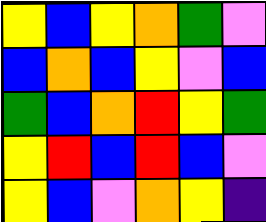[["yellow", "blue", "yellow", "orange", "green", "violet"], ["blue", "orange", "blue", "yellow", "violet", "blue"], ["green", "blue", "orange", "red", "yellow", "green"], ["yellow", "red", "blue", "red", "blue", "violet"], ["yellow", "blue", "violet", "orange", "yellow", "indigo"]]